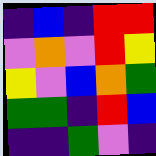[["indigo", "blue", "indigo", "red", "red"], ["violet", "orange", "violet", "red", "yellow"], ["yellow", "violet", "blue", "orange", "green"], ["green", "green", "indigo", "red", "blue"], ["indigo", "indigo", "green", "violet", "indigo"]]